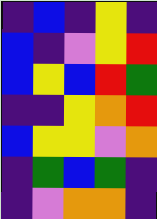[["indigo", "blue", "indigo", "yellow", "indigo"], ["blue", "indigo", "violet", "yellow", "red"], ["blue", "yellow", "blue", "red", "green"], ["indigo", "indigo", "yellow", "orange", "red"], ["blue", "yellow", "yellow", "violet", "orange"], ["indigo", "green", "blue", "green", "indigo"], ["indigo", "violet", "orange", "orange", "indigo"]]